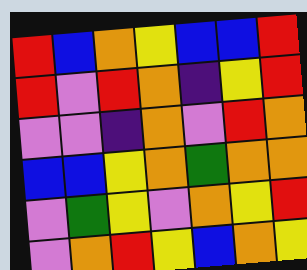[["red", "blue", "orange", "yellow", "blue", "blue", "red"], ["red", "violet", "red", "orange", "indigo", "yellow", "red"], ["violet", "violet", "indigo", "orange", "violet", "red", "orange"], ["blue", "blue", "yellow", "orange", "green", "orange", "orange"], ["violet", "green", "yellow", "violet", "orange", "yellow", "red"], ["violet", "orange", "red", "yellow", "blue", "orange", "yellow"]]